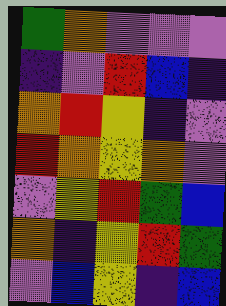[["green", "orange", "violet", "violet", "violet"], ["indigo", "violet", "red", "blue", "indigo"], ["orange", "red", "yellow", "indigo", "violet"], ["red", "orange", "yellow", "orange", "violet"], ["violet", "yellow", "red", "green", "blue"], ["orange", "indigo", "yellow", "red", "green"], ["violet", "blue", "yellow", "indigo", "blue"]]